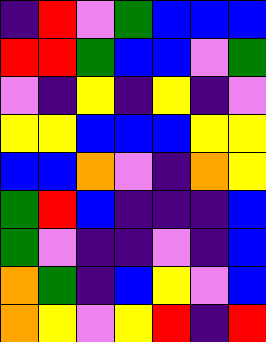[["indigo", "red", "violet", "green", "blue", "blue", "blue"], ["red", "red", "green", "blue", "blue", "violet", "green"], ["violet", "indigo", "yellow", "indigo", "yellow", "indigo", "violet"], ["yellow", "yellow", "blue", "blue", "blue", "yellow", "yellow"], ["blue", "blue", "orange", "violet", "indigo", "orange", "yellow"], ["green", "red", "blue", "indigo", "indigo", "indigo", "blue"], ["green", "violet", "indigo", "indigo", "violet", "indigo", "blue"], ["orange", "green", "indigo", "blue", "yellow", "violet", "blue"], ["orange", "yellow", "violet", "yellow", "red", "indigo", "red"]]